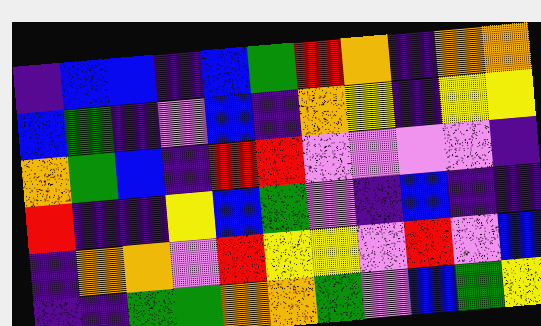[["indigo", "blue", "blue", "indigo", "blue", "green", "red", "orange", "indigo", "orange", "orange"], ["blue", "green", "indigo", "violet", "blue", "indigo", "orange", "yellow", "indigo", "yellow", "yellow"], ["orange", "green", "blue", "indigo", "red", "red", "violet", "violet", "violet", "violet", "indigo"], ["red", "indigo", "indigo", "yellow", "blue", "green", "violet", "indigo", "blue", "indigo", "indigo"], ["indigo", "orange", "orange", "violet", "red", "yellow", "yellow", "violet", "red", "violet", "blue"], ["indigo", "indigo", "green", "green", "orange", "orange", "green", "violet", "blue", "green", "yellow"]]